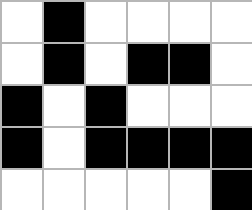[["white", "black", "white", "white", "white", "white"], ["white", "black", "white", "black", "black", "white"], ["black", "white", "black", "white", "white", "white"], ["black", "white", "black", "black", "black", "black"], ["white", "white", "white", "white", "white", "black"]]